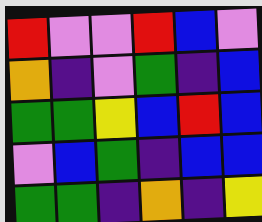[["red", "violet", "violet", "red", "blue", "violet"], ["orange", "indigo", "violet", "green", "indigo", "blue"], ["green", "green", "yellow", "blue", "red", "blue"], ["violet", "blue", "green", "indigo", "blue", "blue"], ["green", "green", "indigo", "orange", "indigo", "yellow"]]